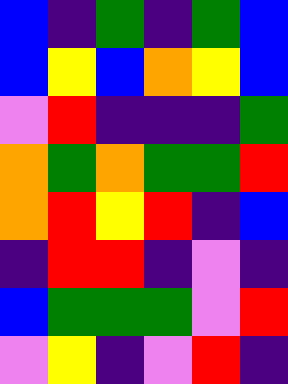[["blue", "indigo", "green", "indigo", "green", "blue"], ["blue", "yellow", "blue", "orange", "yellow", "blue"], ["violet", "red", "indigo", "indigo", "indigo", "green"], ["orange", "green", "orange", "green", "green", "red"], ["orange", "red", "yellow", "red", "indigo", "blue"], ["indigo", "red", "red", "indigo", "violet", "indigo"], ["blue", "green", "green", "green", "violet", "red"], ["violet", "yellow", "indigo", "violet", "red", "indigo"]]